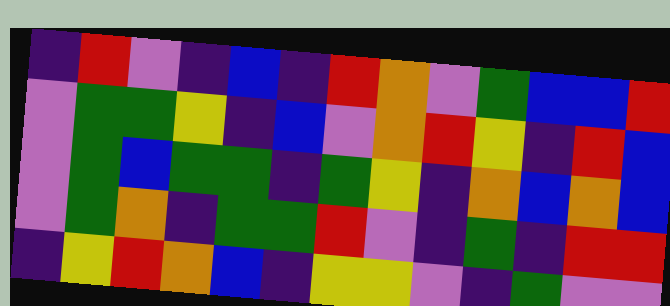[["indigo", "red", "violet", "indigo", "blue", "indigo", "red", "orange", "violet", "green", "blue", "blue", "red"], ["violet", "green", "green", "yellow", "indigo", "blue", "violet", "orange", "red", "yellow", "indigo", "red", "blue"], ["violet", "green", "blue", "green", "green", "indigo", "green", "yellow", "indigo", "orange", "blue", "orange", "blue"], ["violet", "green", "orange", "indigo", "green", "green", "red", "violet", "indigo", "green", "indigo", "red", "red"], ["indigo", "yellow", "red", "orange", "blue", "indigo", "yellow", "yellow", "violet", "indigo", "green", "violet", "violet"]]